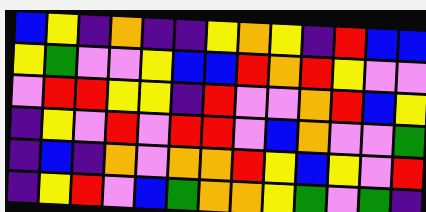[["blue", "yellow", "indigo", "orange", "indigo", "indigo", "yellow", "orange", "yellow", "indigo", "red", "blue", "blue"], ["yellow", "green", "violet", "violet", "yellow", "blue", "blue", "red", "orange", "red", "yellow", "violet", "violet"], ["violet", "red", "red", "yellow", "yellow", "indigo", "red", "violet", "violet", "orange", "red", "blue", "yellow"], ["indigo", "yellow", "violet", "red", "violet", "red", "red", "violet", "blue", "orange", "violet", "violet", "green"], ["indigo", "blue", "indigo", "orange", "violet", "orange", "orange", "red", "yellow", "blue", "yellow", "violet", "red"], ["indigo", "yellow", "red", "violet", "blue", "green", "orange", "orange", "yellow", "green", "violet", "green", "indigo"]]